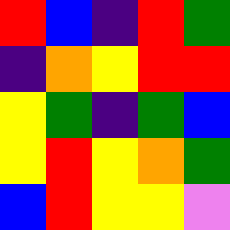[["red", "blue", "indigo", "red", "green"], ["indigo", "orange", "yellow", "red", "red"], ["yellow", "green", "indigo", "green", "blue"], ["yellow", "red", "yellow", "orange", "green"], ["blue", "red", "yellow", "yellow", "violet"]]